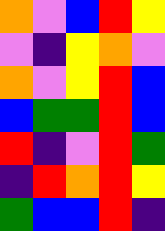[["orange", "violet", "blue", "red", "yellow"], ["violet", "indigo", "yellow", "orange", "violet"], ["orange", "violet", "yellow", "red", "blue"], ["blue", "green", "green", "red", "blue"], ["red", "indigo", "violet", "red", "green"], ["indigo", "red", "orange", "red", "yellow"], ["green", "blue", "blue", "red", "indigo"]]